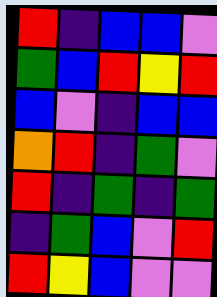[["red", "indigo", "blue", "blue", "violet"], ["green", "blue", "red", "yellow", "red"], ["blue", "violet", "indigo", "blue", "blue"], ["orange", "red", "indigo", "green", "violet"], ["red", "indigo", "green", "indigo", "green"], ["indigo", "green", "blue", "violet", "red"], ["red", "yellow", "blue", "violet", "violet"]]